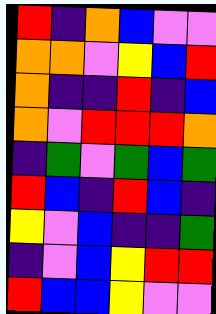[["red", "indigo", "orange", "blue", "violet", "violet"], ["orange", "orange", "violet", "yellow", "blue", "red"], ["orange", "indigo", "indigo", "red", "indigo", "blue"], ["orange", "violet", "red", "red", "red", "orange"], ["indigo", "green", "violet", "green", "blue", "green"], ["red", "blue", "indigo", "red", "blue", "indigo"], ["yellow", "violet", "blue", "indigo", "indigo", "green"], ["indigo", "violet", "blue", "yellow", "red", "red"], ["red", "blue", "blue", "yellow", "violet", "violet"]]